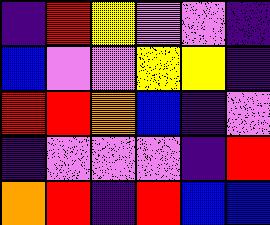[["indigo", "red", "yellow", "violet", "violet", "indigo"], ["blue", "violet", "violet", "yellow", "yellow", "indigo"], ["red", "red", "orange", "blue", "indigo", "violet"], ["indigo", "violet", "violet", "violet", "indigo", "red"], ["orange", "red", "indigo", "red", "blue", "blue"]]